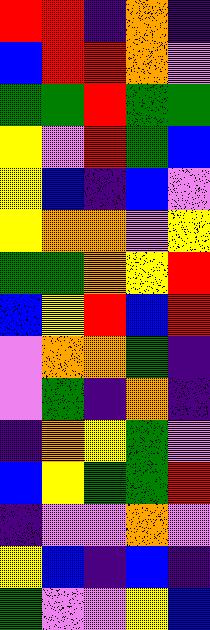[["red", "red", "indigo", "orange", "indigo"], ["blue", "red", "red", "orange", "violet"], ["green", "green", "red", "green", "green"], ["yellow", "violet", "red", "green", "blue"], ["yellow", "blue", "indigo", "blue", "violet"], ["yellow", "orange", "orange", "violet", "yellow"], ["green", "green", "orange", "yellow", "red"], ["blue", "yellow", "red", "blue", "red"], ["violet", "orange", "orange", "green", "indigo"], ["violet", "green", "indigo", "orange", "indigo"], ["indigo", "orange", "yellow", "green", "violet"], ["blue", "yellow", "green", "green", "red"], ["indigo", "violet", "violet", "orange", "violet"], ["yellow", "blue", "indigo", "blue", "indigo"], ["green", "violet", "violet", "yellow", "blue"]]